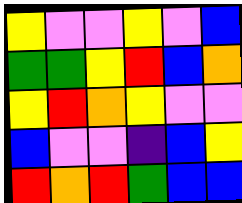[["yellow", "violet", "violet", "yellow", "violet", "blue"], ["green", "green", "yellow", "red", "blue", "orange"], ["yellow", "red", "orange", "yellow", "violet", "violet"], ["blue", "violet", "violet", "indigo", "blue", "yellow"], ["red", "orange", "red", "green", "blue", "blue"]]